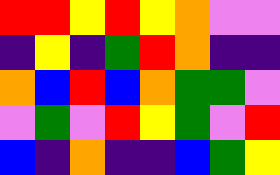[["red", "red", "yellow", "red", "yellow", "orange", "violet", "violet"], ["indigo", "yellow", "indigo", "green", "red", "orange", "indigo", "indigo"], ["orange", "blue", "red", "blue", "orange", "green", "green", "violet"], ["violet", "green", "violet", "red", "yellow", "green", "violet", "red"], ["blue", "indigo", "orange", "indigo", "indigo", "blue", "green", "yellow"]]